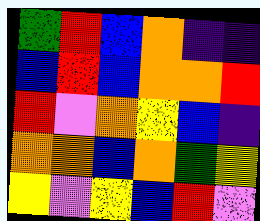[["green", "red", "blue", "orange", "indigo", "indigo"], ["blue", "red", "blue", "orange", "orange", "red"], ["red", "violet", "orange", "yellow", "blue", "indigo"], ["orange", "orange", "blue", "orange", "green", "yellow"], ["yellow", "violet", "yellow", "blue", "red", "violet"]]